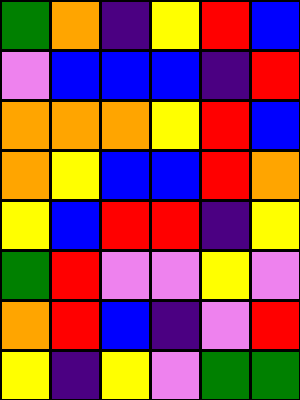[["green", "orange", "indigo", "yellow", "red", "blue"], ["violet", "blue", "blue", "blue", "indigo", "red"], ["orange", "orange", "orange", "yellow", "red", "blue"], ["orange", "yellow", "blue", "blue", "red", "orange"], ["yellow", "blue", "red", "red", "indigo", "yellow"], ["green", "red", "violet", "violet", "yellow", "violet"], ["orange", "red", "blue", "indigo", "violet", "red"], ["yellow", "indigo", "yellow", "violet", "green", "green"]]